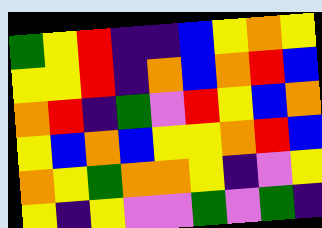[["green", "yellow", "red", "indigo", "indigo", "blue", "yellow", "orange", "yellow"], ["yellow", "yellow", "red", "indigo", "orange", "blue", "orange", "red", "blue"], ["orange", "red", "indigo", "green", "violet", "red", "yellow", "blue", "orange"], ["yellow", "blue", "orange", "blue", "yellow", "yellow", "orange", "red", "blue"], ["orange", "yellow", "green", "orange", "orange", "yellow", "indigo", "violet", "yellow"], ["yellow", "indigo", "yellow", "violet", "violet", "green", "violet", "green", "indigo"]]